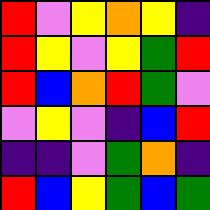[["red", "violet", "yellow", "orange", "yellow", "indigo"], ["red", "yellow", "violet", "yellow", "green", "red"], ["red", "blue", "orange", "red", "green", "violet"], ["violet", "yellow", "violet", "indigo", "blue", "red"], ["indigo", "indigo", "violet", "green", "orange", "indigo"], ["red", "blue", "yellow", "green", "blue", "green"]]